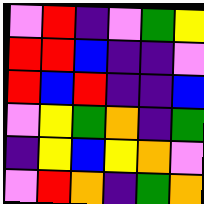[["violet", "red", "indigo", "violet", "green", "yellow"], ["red", "red", "blue", "indigo", "indigo", "violet"], ["red", "blue", "red", "indigo", "indigo", "blue"], ["violet", "yellow", "green", "orange", "indigo", "green"], ["indigo", "yellow", "blue", "yellow", "orange", "violet"], ["violet", "red", "orange", "indigo", "green", "orange"]]